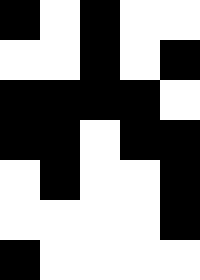[["black", "white", "black", "white", "white"], ["white", "white", "black", "white", "black"], ["black", "black", "black", "black", "white"], ["black", "black", "white", "black", "black"], ["white", "black", "white", "white", "black"], ["white", "white", "white", "white", "black"], ["black", "white", "white", "white", "white"]]